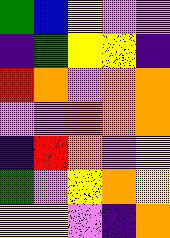[["green", "blue", "yellow", "violet", "violet"], ["indigo", "green", "yellow", "yellow", "indigo"], ["red", "orange", "violet", "orange", "orange"], ["violet", "violet", "orange", "orange", "orange"], ["indigo", "red", "orange", "violet", "yellow"], ["green", "violet", "yellow", "orange", "yellow"], ["yellow", "yellow", "violet", "indigo", "orange"]]